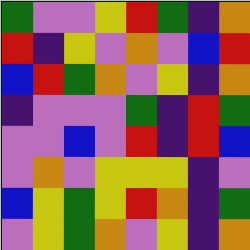[["green", "violet", "violet", "yellow", "red", "green", "indigo", "orange"], ["red", "indigo", "yellow", "violet", "orange", "violet", "blue", "red"], ["blue", "red", "green", "orange", "violet", "yellow", "indigo", "orange"], ["indigo", "violet", "violet", "violet", "green", "indigo", "red", "green"], ["violet", "violet", "blue", "violet", "red", "indigo", "red", "blue"], ["violet", "orange", "violet", "yellow", "yellow", "yellow", "indigo", "violet"], ["blue", "yellow", "green", "yellow", "red", "orange", "indigo", "green"], ["violet", "yellow", "green", "orange", "violet", "yellow", "indigo", "orange"]]